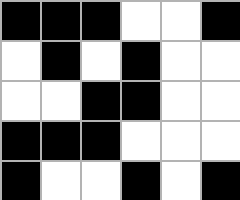[["black", "black", "black", "white", "white", "black"], ["white", "black", "white", "black", "white", "white"], ["white", "white", "black", "black", "white", "white"], ["black", "black", "black", "white", "white", "white"], ["black", "white", "white", "black", "white", "black"]]